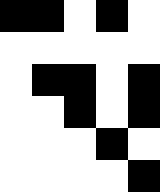[["black", "black", "white", "black", "white"], ["white", "white", "white", "white", "white"], ["white", "black", "black", "white", "black"], ["white", "white", "black", "white", "black"], ["white", "white", "white", "black", "white"], ["white", "white", "white", "white", "black"]]